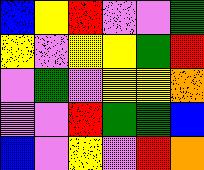[["blue", "yellow", "red", "violet", "violet", "green"], ["yellow", "violet", "yellow", "yellow", "green", "red"], ["violet", "green", "violet", "yellow", "yellow", "orange"], ["violet", "violet", "red", "green", "green", "blue"], ["blue", "violet", "yellow", "violet", "red", "orange"]]